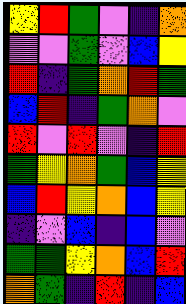[["yellow", "red", "green", "violet", "indigo", "orange"], ["violet", "violet", "green", "violet", "blue", "yellow"], ["red", "indigo", "green", "orange", "red", "green"], ["blue", "red", "indigo", "green", "orange", "violet"], ["red", "violet", "red", "violet", "indigo", "red"], ["green", "yellow", "orange", "green", "blue", "yellow"], ["blue", "red", "yellow", "orange", "blue", "yellow"], ["indigo", "violet", "blue", "indigo", "blue", "violet"], ["green", "green", "yellow", "orange", "blue", "red"], ["orange", "green", "indigo", "red", "indigo", "blue"]]